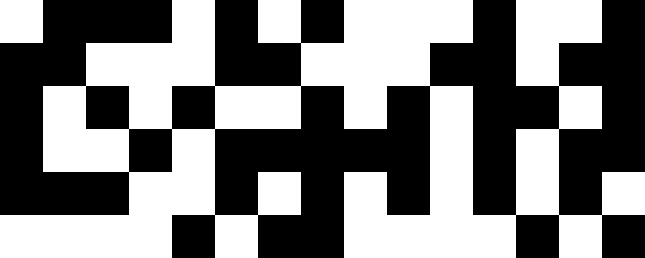[["white", "black", "black", "black", "white", "black", "white", "black", "white", "white", "white", "black", "white", "white", "black"], ["black", "black", "white", "white", "white", "black", "black", "white", "white", "white", "black", "black", "white", "black", "black"], ["black", "white", "black", "white", "black", "white", "white", "black", "white", "black", "white", "black", "black", "white", "black"], ["black", "white", "white", "black", "white", "black", "black", "black", "black", "black", "white", "black", "white", "black", "black"], ["black", "black", "black", "white", "white", "black", "white", "black", "white", "black", "white", "black", "white", "black", "white"], ["white", "white", "white", "white", "black", "white", "black", "black", "white", "white", "white", "white", "black", "white", "black"]]